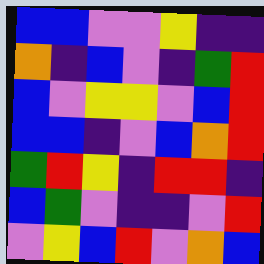[["blue", "blue", "violet", "violet", "yellow", "indigo", "indigo"], ["orange", "indigo", "blue", "violet", "indigo", "green", "red"], ["blue", "violet", "yellow", "yellow", "violet", "blue", "red"], ["blue", "blue", "indigo", "violet", "blue", "orange", "red"], ["green", "red", "yellow", "indigo", "red", "red", "indigo"], ["blue", "green", "violet", "indigo", "indigo", "violet", "red"], ["violet", "yellow", "blue", "red", "violet", "orange", "blue"]]